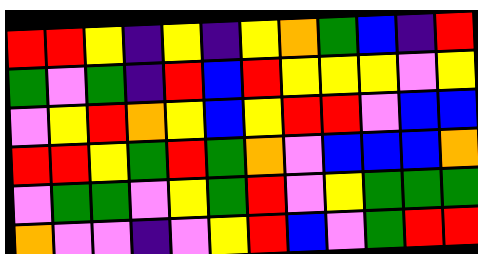[["red", "red", "yellow", "indigo", "yellow", "indigo", "yellow", "orange", "green", "blue", "indigo", "red"], ["green", "violet", "green", "indigo", "red", "blue", "red", "yellow", "yellow", "yellow", "violet", "yellow"], ["violet", "yellow", "red", "orange", "yellow", "blue", "yellow", "red", "red", "violet", "blue", "blue"], ["red", "red", "yellow", "green", "red", "green", "orange", "violet", "blue", "blue", "blue", "orange"], ["violet", "green", "green", "violet", "yellow", "green", "red", "violet", "yellow", "green", "green", "green"], ["orange", "violet", "violet", "indigo", "violet", "yellow", "red", "blue", "violet", "green", "red", "red"]]